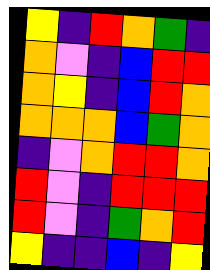[["yellow", "indigo", "red", "orange", "green", "indigo"], ["orange", "violet", "indigo", "blue", "red", "red"], ["orange", "yellow", "indigo", "blue", "red", "orange"], ["orange", "orange", "orange", "blue", "green", "orange"], ["indigo", "violet", "orange", "red", "red", "orange"], ["red", "violet", "indigo", "red", "red", "red"], ["red", "violet", "indigo", "green", "orange", "red"], ["yellow", "indigo", "indigo", "blue", "indigo", "yellow"]]